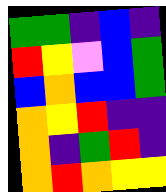[["green", "green", "indigo", "blue", "indigo"], ["red", "yellow", "violet", "blue", "green"], ["blue", "orange", "blue", "blue", "green"], ["orange", "yellow", "red", "indigo", "indigo"], ["orange", "indigo", "green", "red", "indigo"], ["orange", "red", "orange", "yellow", "yellow"]]